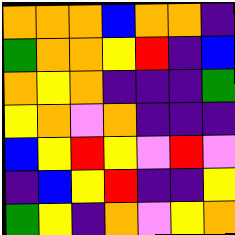[["orange", "orange", "orange", "blue", "orange", "orange", "indigo"], ["green", "orange", "orange", "yellow", "red", "indigo", "blue"], ["orange", "yellow", "orange", "indigo", "indigo", "indigo", "green"], ["yellow", "orange", "violet", "orange", "indigo", "indigo", "indigo"], ["blue", "yellow", "red", "yellow", "violet", "red", "violet"], ["indigo", "blue", "yellow", "red", "indigo", "indigo", "yellow"], ["green", "yellow", "indigo", "orange", "violet", "yellow", "orange"]]